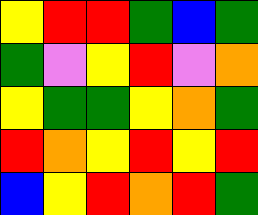[["yellow", "red", "red", "green", "blue", "green"], ["green", "violet", "yellow", "red", "violet", "orange"], ["yellow", "green", "green", "yellow", "orange", "green"], ["red", "orange", "yellow", "red", "yellow", "red"], ["blue", "yellow", "red", "orange", "red", "green"]]